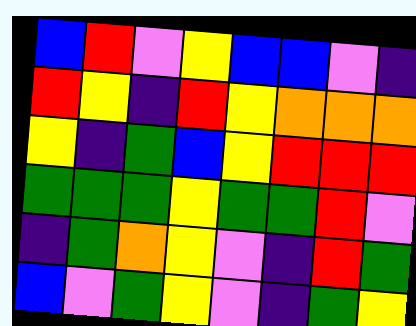[["blue", "red", "violet", "yellow", "blue", "blue", "violet", "indigo"], ["red", "yellow", "indigo", "red", "yellow", "orange", "orange", "orange"], ["yellow", "indigo", "green", "blue", "yellow", "red", "red", "red"], ["green", "green", "green", "yellow", "green", "green", "red", "violet"], ["indigo", "green", "orange", "yellow", "violet", "indigo", "red", "green"], ["blue", "violet", "green", "yellow", "violet", "indigo", "green", "yellow"]]